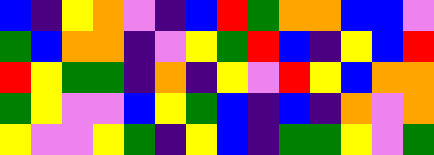[["blue", "indigo", "yellow", "orange", "violet", "indigo", "blue", "red", "green", "orange", "orange", "blue", "blue", "violet"], ["green", "blue", "orange", "orange", "indigo", "violet", "yellow", "green", "red", "blue", "indigo", "yellow", "blue", "red"], ["red", "yellow", "green", "green", "indigo", "orange", "indigo", "yellow", "violet", "red", "yellow", "blue", "orange", "orange"], ["green", "yellow", "violet", "violet", "blue", "yellow", "green", "blue", "indigo", "blue", "indigo", "orange", "violet", "orange"], ["yellow", "violet", "violet", "yellow", "green", "indigo", "yellow", "blue", "indigo", "green", "green", "yellow", "violet", "green"]]